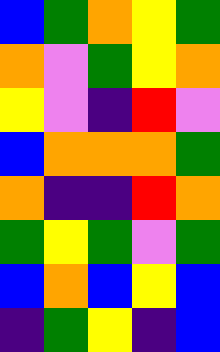[["blue", "green", "orange", "yellow", "green"], ["orange", "violet", "green", "yellow", "orange"], ["yellow", "violet", "indigo", "red", "violet"], ["blue", "orange", "orange", "orange", "green"], ["orange", "indigo", "indigo", "red", "orange"], ["green", "yellow", "green", "violet", "green"], ["blue", "orange", "blue", "yellow", "blue"], ["indigo", "green", "yellow", "indigo", "blue"]]